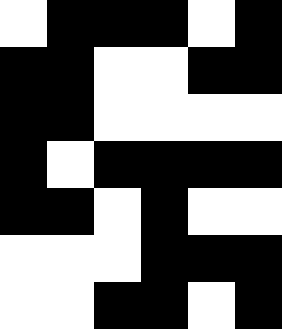[["white", "black", "black", "black", "white", "black"], ["black", "black", "white", "white", "black", "black"], ["black", "black", "white", "white", "white", "white"], ["black", "white", "black", "black", "black", "black"], ["black", "black", "white", "black", "white", "white"], ["white", "white", "white", "black", "black", "black"], ["white", "white", "black", "black", "white", "black"]]